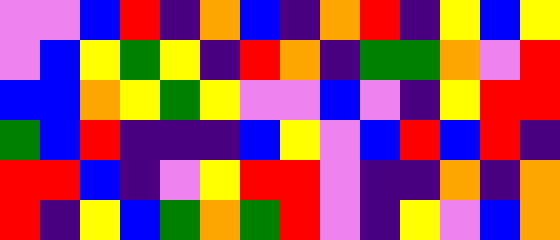[["violet", "violet", "blue", "red", "indigo", "orange", "blue", "indigo", "orange", "red", "indigo", "yellow", "blue", "yellow"], ["violet", "blue", "yellow", "green", "yellow", "indigo", "red", "orange", "indigo", "green", "green", "orange", "violet", "red"], ["blue", "blue", "orange", "yellow", "green", "yellow", "violet", "violet", "blue", "violet", "indigo", "yellow", "red", "red"], ["green", "blue", "red", "indigo", "indigo", "indigo", "blue", "yellow", "violet", "blue", "red", "blue", "red", "indigo"], ["red", "red", "blue", "indigo", "violet", "yellow", "red", "red", "violet", "indigo", "indigo", "orange", "indigo", "orange"], ["red", "indigo", "yellow", "blue", "green", "orange", "green", "red", "violet", "indigo", "yellow", "violet", "blue", "orange"]]